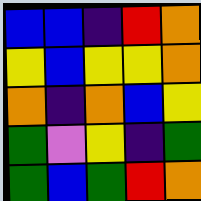[["blue", "blue", "indigo", "red", "orange"], ["yellow", "blue", "yellow", "yellow", "orange"], ["orange", "indigo", "orange", "blue", "yellow"], ["green", "violet", "yellow", "indigo", "green"], ["green", "blue", "green", "red", "orange"]]